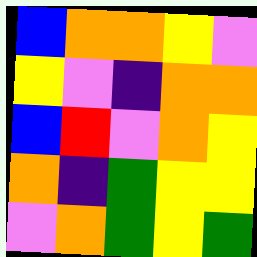[["blue", "orange", "orange", "yellow", "violet"], ["yellow", "violet", "indigo", "orange", "orange"], ["blue", "red", "violet", "orange", "yellow"], ["orange", "indigo", "green", "yellow", "yellow"], ["violet", "orange", "green", "yellow", "green"]]